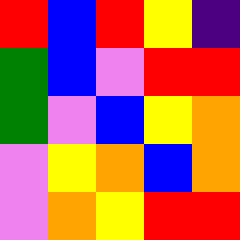[["red", "blue", "red", "yellow", "indigo"], ["green", "blue", "violet", "red", "red"], ["green", "violet", "blue", "yellow", "orange"], ["violet", "yellow", "orange", "blue", "orange"], ["violet", "orange", "yellow", "red", "red"]]